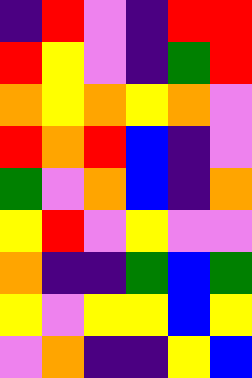[["indigo", "red", "violet", "indigo", "red", "red"], ["red", "yellow", "violet", "indigo", "green", "red"], ["orange", "yellow", "orange", "yellow", "orange", "violet"], ["red", "orange", "red", "blue", "indigo", "violet"], ["green", "violet", "orange", "blue", "indigo", "orange"], ["yellow", "red", "violet", "yellow", "violet", "violet"], ["orange", "indigo", "indigo", "green", "blue", "green"], ["yellow", "violet", "yellow", "yellow", "blue", "yellow"], ["violet", "orange", "indigo", "indigo", "yellow", "blue"]]